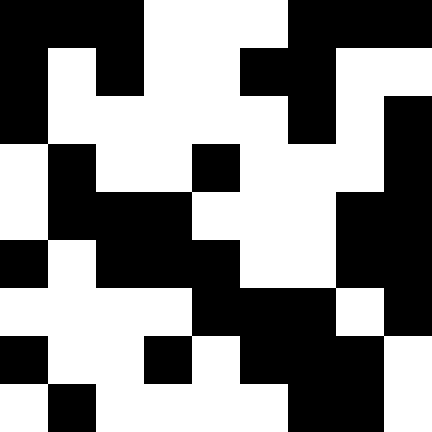[["black", "black", "black", "white", "white", "white", "black", "black", "black"], ["black", "white", "black", "white", "white", "black", "black", "white", "white"], ["black", "white", "white", "white", "white", "white", "black", "white", "black"], ["white", "black", "white", "white", "black", "white", "white", "white", "black"], ["white", "black", "black", "black", "white", "white", "white", "black", "black"], ["black", "white", "black", "black", "black", "white", "white", "black", "black"], ["white", "white", "white", "white", "black", "black", "black", "white", "black"], ["black", "white", "white", "black", "white", "black", "black", "black", "white"], ["white", "black", "white", "white", "white", "white", "black", "black", "white"]]